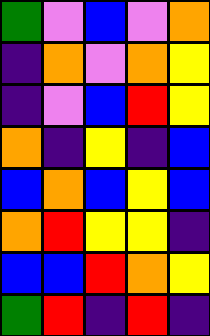[["green", "violet", "blue", "violet", "orange"], ["indigo", "orange", "violet", "orange", "yellow"], ["indigo", "violet", "blue", "red", "yellow"], ["orange", "indigo", "yellow", "indigo", "blue"], ["blue", "orange", "blue", "yellow", "blue"], ["orange", "red", "yellow", "yellow", "indigo"], ["blue", "blue", "red", "orange", "yellow"], ["green", "red", "indigo", "red", "indigo"]]